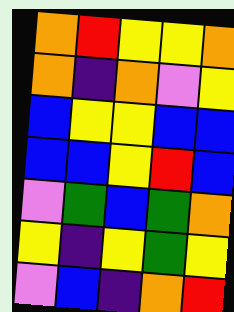[["orange", "red", "yellow", "yellow", "orange"], ["orange", "indigo", "orange", "violet", "yellow"], ["blue", "yellow", "yellow", "blue", "blue"], ["blue", "blue", "yellow", "red", "blue"], ["violet", "green", "blue", "green", "orange"], ["yellow", "indigo", "yellow", "green", "yellow"], ["violet", "blue", "indigo", "orange", "red"]]